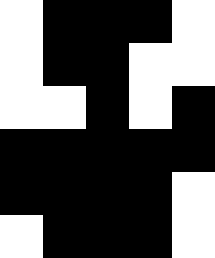[["white", "black", "black", "black", "white"], ["white", "black", "black", "white", "white"], ["white", "white", "black", "white", "black"], ["black", "black", "black", "black", "black"], ["black", "black", "black", "black", "white"], ["white", "black", "black", "black", "white"]]